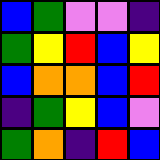[["blue", "green", "violet", "violet", "indigo"], ["green", "yellow", "red", "blue", "yellow"], ["blue", "orange", "orange", "blue", "red"], ["indigo", "green", "yellow", "blue", "violet"], ["green", "orange", "indigo", "red", "blue"]]